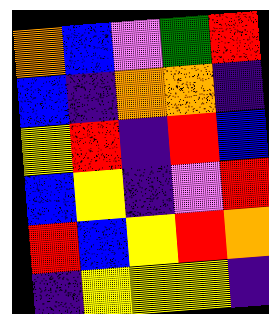[["orange", "blue", "violet", "green", "red"], ["blue", "indigo", "orange", "orange", "indigo"], ["yellow", "red", "indigo", "red", "blue"], ["blue", "yellow", "indigo", "violet", "red"], ["red", "blue", "yellow", "red", "orange"], ["indigo", "yellow", "yellow", "yellow", "indigo"]]